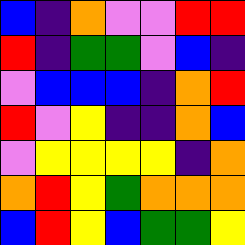[["blue", "indigo", "orange", "violet", "violet", "red", "red"], ["red", "indigo", "green", "green", "violet", "blue", "indigo"], ["violet", "blue", "blue", "blue", "indigo", "orange", "red"], ["red", "violet", "yellow", "indigo", "indigo", "orange", "blue"], ["violet", "yellow", "yellow", "yellow", "yellow", "indigo", "orange"], ["orange", "red", "yellow", "green", "orange", "orange", "orange"], ["blue", "red", "yellow", "blue", "green", "green", "yellow"]]